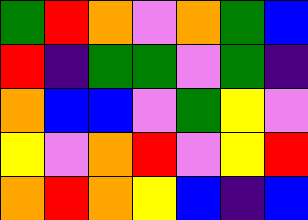[["green", "red", "orange", "violet", "orange", "green", "blue"], ["red", "indigo", "green", "green", "violet", "green", "indigo"], ["orange", "blue", "blue", "violet", "green", "yellow", "violet"], ["yellow", "violet", "orange", "red", "violet", "yellow", "red"], ["orange", "red", "orange", "yellow", "blue", "indigo", "blue"]]